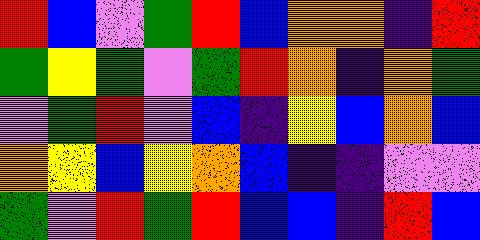[["red", "blue", "violet", "green", "red", "blue", "orange", "orange", "indigo", "red"], ["green", "yellow", "green", "violet", "green", "red", "orange", "indigo", "orange", "green"], ["violet", "green", "red", "violet", "blue", "indigo", "yellow", "blue", "orange", "blue"], ["orange", "yellow", "blue", "yellow", "orange", "blue", "indigo", "indigo", "violet", "violet"], ["green", "violet", "red", "green", "red", "blue", "blue", "indigo", "red", "blue"]]